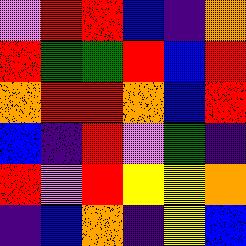[["violet", "red", "red", "blue", "indigo", "orange"], ["red", "green", "green", "red", "blue", "red"], ["orange", "red", "red", "orange", "blue", "red"], ["blue", "indigo", "red", "violet", "green", "indigo"], ["red", "violet", "red", "yellow", "yellow", "orange"], ["indigo", "blue", "orange", "indigo", "yellow", "blue"]]